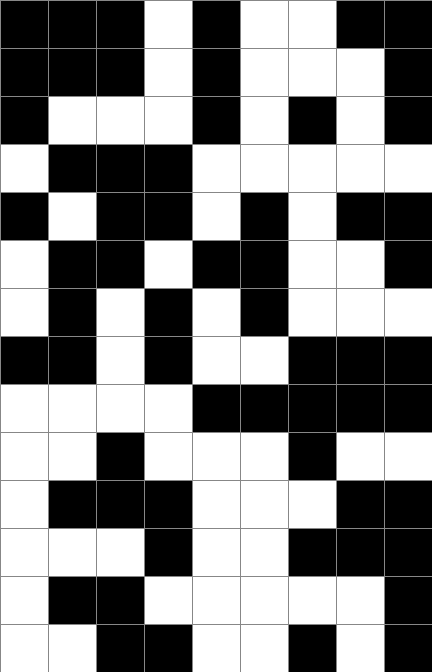[["black", "black", "black", "white", "black", "white", "white", "black", "black"], ["black", "black", "black", "white", "black", "white", "white", "white", "black"], ["black", "white", "white", "white", "black", "white", "black", "white", "black"], ["white", "black", "black", "black", "white", "white", "white", "white", "white"], ["black", "white", "black", "black", "white", "black", "white", "black", "black"], ["white", "black", "black", "white", "black", "black", "white", "white", "black"], ["white", "black", "white", "black", "white", "black", "white", "white", "white"], ["black", "black", "white", "black", "white", "white", "black", "black", "black"], ["white", "white", "white", "white", "black", "black", "black", "black", "black"], ["white", "white", "black", "white", "white", "white", "black", "white", "white"], ["white", "black", "black", "black", "white", "white", "white", "black", "black"], ["white", "white", "white", "black", "white", "white", "black", "black", "black"], ["white", "black", "black", "white", "white", "white", "white", "white", "black"], ["white", "white", "black", "black", "white", "white", "black", "white", "black"]]